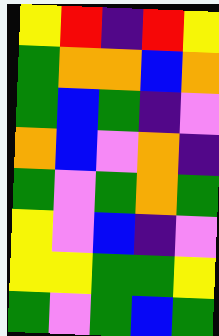[["yellow", "red", "indigo", "red", "yellow"], ["green", "orange", "orange", "blue", "orange"], ["green", "blue", "green", "indigo", "violet"], ["orange", "blue", "violet", "orange", "indigo"], ["green", "violet", "green", "orange", "green"], ["yellow", "violet", "blue", "indigo", "violet"], ["yellow", "yellow", "green", "green", "yellow"], ["green", "violet", "green", "blue", "green"]]